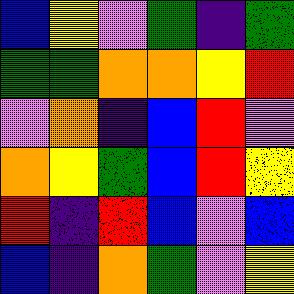[["blue", "yellow", "violet", "green", "indigo", "green"], ["green", "green", "orange", "orange", "yellow", "red"], ["violet", "orange", "indigo", "blue", "red", "violet"], ["orange", "yellow", "green", "blue", "red", "yellow"], ["red", "indigo", "red", "blue", "violet", "blue"], ["blue", "indigo", "orange", "green", "violet", "yellow"]]